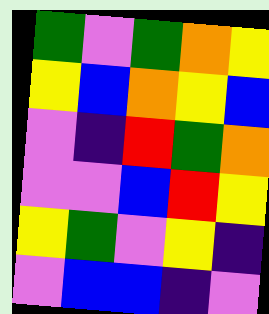[["green", "violet", "green", "orange", "yellow"], ["yellow", "blue", "orange", "yellow", "blue"], ["violet", "indigo", "red", "green", "orange"], ["violet", "violet", "blue", "red", "yellow"], ["yellow", "green", "violet", "yellow", "indigo"], ["violet", "blue", "blue", "indigo", "violet"]]